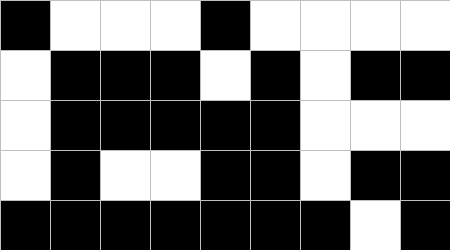[["black", "white", "white", "white", "black", "white", "white", "white", "white"], ["white", "black", "black", "black", "white", "black", "white", "black", "black"], ["white", "black", "black", "black", "black", "black", "white", "white", "white"], ["white", "black", "white", "white", "black", "black", "white", "black", "black"], ["black", "black", "black", "black", "black", "black", "black", "white", "black"]]